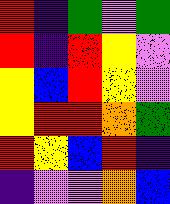[["red", "indigo", "green", "violet", "green"], ["red", "indigo", "red", "yellow", "violet"], ["yellow", "blue", "red", "yellow", "violet"], ["yellow", "red", "red", "orange", "green"], ["red", "yellow", "blue", "red", "indigo"], ["indigo", "violet", "violet", "orange", "blue"]]